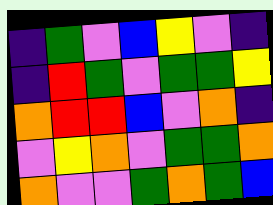[["indigo", "green", "violet", "blue", "yellow", "violet", "indigo"], ["indigo", "red", "green", "violet", "green", "green", "yellow"], ["orange", "red", "red", "blue", "violet", "orange", "indigo"], ["violet", "yellow", "orange", "violet", "green", "green", "orange"], ["orange", "violet", "violet", "green", "orange", "green", "blue"]]